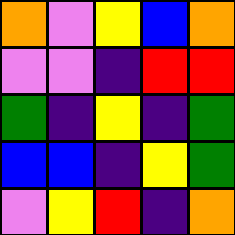[["orange", "violet", "yellow", "blue", "orange"], ["violet", "violet", "indigo", "red", "red"], ["green", "indigo", "yellow", "indigo", "green"], ["blue", "blue", "indigo", "yellow", "green"], ["violet", "yellow", "red", "indigo", "orange"]]